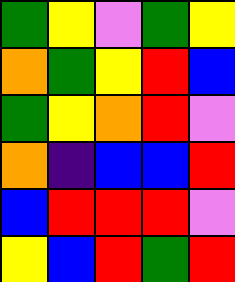[["green", "yellow", "violet", "green", "yellow"], ["orange", "green", "yellow", "red", "blue"], ["green", "yellow", "orange", "red", "violet"], ["orange", "indigo", "blue", "blue", "red"], ["blue", "red", "red", "red", "violet"], ["yellow", "blue", "red", "green", "red"]]